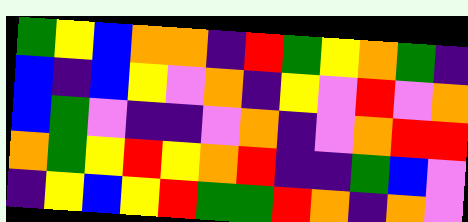[["green", "yellow", "blue", "orange", "orange", "indigo", "red", "green", "yellow", "orange", "green", "indigo"], ["blue", "indigo", "blue", "yellow", "violet", "orange", "indigo", "yellow", "violet", "red", "violet", "orange"], ["blue", "green", "violet", "indigo", "indigo", "violet", "orange", "indigo", "violet", "orange", "red", "red"], ["orange", "green", "yellow", "red", "yellow", "orange", "red", "indigo", "indigo", "green", "blue", "violet"], ["indigo", "yellow", "blue", "yellow", "red", "green", "green", "red", "orange", "indigo", "orange", "violet"]]